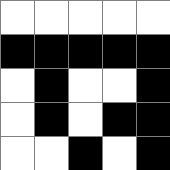[["white", "white", "white", "white", "white"], ["black", "black", "black", "black", "black"], ["white", "black", "white", "white", "black"], ["white", "black", "white", "black", "black"], ["white", "white", "black", "white", "black"]]